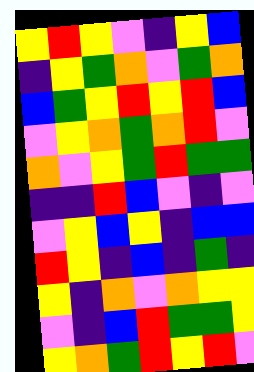[["yellow", "red", "yellow", "violet", "indigo", "yellow", "blue"], ["indigo", "yellow", "green", "orange", "violet", "green", "orange"], ["blue", "green", "yellow", "red", "yellow", "red", "blue"], ["violet", "yellow", "orange", "green", "orange", "red", "violet"], ["orange", "violet", "yellow", "green", "red", "green", "green"], ["indigo", "indigo", "red", "blue", "violet", "indigo", "violet"], ["violet", "yellow", "blue", "yellow", "indigo", "blue", "blue"], ["red", "yellow", "indigo", "blue", "indigo", "green", "indigo"], ["yellow", "indigo", "orange", "violet", "orange", "yellow", "yellow"], ["violet", "indigo", "blue", "red", "green", "green", "yellow"], ["yellow", "orange", "green", "red", "yellow", "red", "violet"]]